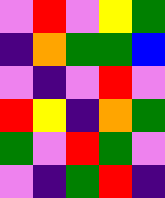[["violet", "red", "violet", "yellow", "green"], ["indigo", "orange", "green", "green", "blue"], ["violet", "indigo", "violet", "red", "violet"], ["red", "yellow", "indigo", "orange", "green"], ["green", "violet", "red", "green", "violet"], ["violet", "indigo", "green", "red", "indigo"]]